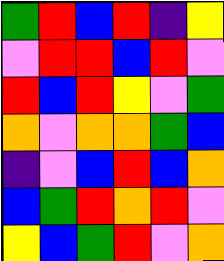[["green", "red", "blue", "red", "indigo", "yellow"], ["violet", "red", "red", "blue", "red", "violet"], ["red", "blue", "red", "yellow", "violet", "green"], ["orange", "violet", "orange", "orange", "green", "blue"], ["indigo", "violet", "blue", "red", "blue", "orange"], ["blue", "green", "red", "orange", "red", "violet"], ["yellow", "blue", "green", "red", "violet", "orange"]]